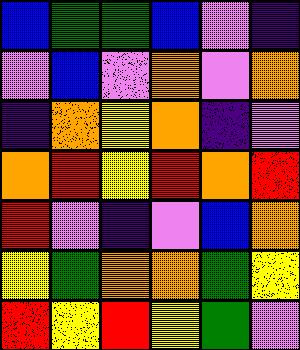[["blue", "green", "green", "blue", "violet", "indigo"], ["violet", "blue", "violet", "orange", "violet", "orange"], ["indigo", "orange", "yellow", "orange", "indigo", "violet"], ["orange", "red", "yellow", "red", "orange", "red"], ["red", "violet", "indigo", "violet", "blue", "orange"], ["yellow", "green", "orange", "orange", "green", "yellow"], ["red", "yellow", "red", "yellow", "green", "violet"]]